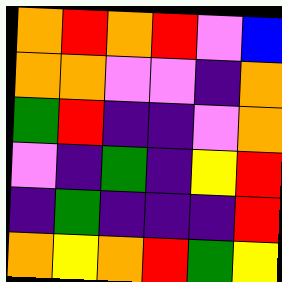[["orange", "red", "orange", "red", "violet", "blue"], ["orange", "orange", "violet", "violet", "indigo", "orange"], ["green", "red", "indigo", "indigo", "violet", "orange"], ["violet", "indigo", "green", "indigo", "yellow", "red"], ["indigo", "green", "indigo", "indigo", "indigo", "red"], ["orange", "yellow", "orange", "red", "green", "yellow"]]